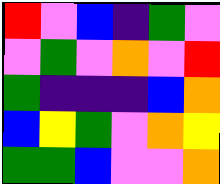[["red", "violet", "blue", "indigo", "green", "violet"], ["violet", "green", "violet", "orange", "violet", "red"], ["green", "indigo", "indigo", "indigo", "blue", "orange"], ["blue", "yellow", "green", "violet", "orange", "yellow"], ["green", "green", "blue", "violet", "violet", "orange"]]